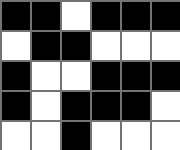[["black", "black", "white", "black", "black", "black"], ["white", "black", "black", "white", "white", "white"], ["black", "white", "white", "black", "black", "black"], ["black", "white", "black", "black", "black", "white"], ["white", "white", "black", "white", "white", "white"]]